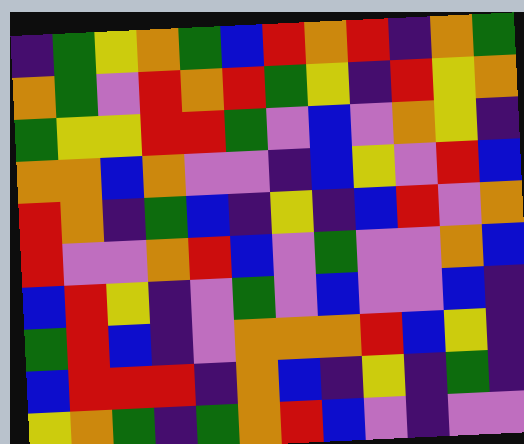[["indigo", "green", "yellow", "orange", "green", "blue", "red", "orange", "red", "indigo", "orange", "green"], ["orange", "green", "violet", "red", "orange", "red", "green", "yellow", "indigo", "red", "yellow", "orange"], ["green", "yellow", "yellow", "red", "red", "green", "violet", "blue", "violet", "orange", "yellow", "indigo"], ["orange", "orange", "blue", "orange", "violet", "violet", "indigo", "blue", "yellow", "violet", "red", "blue"], ["red", "orange", "indigo", "green", "blue", "indigo", "yellow", "indigo", "blue", "red", "violet", "orange"], ["red", "violet", "violet", "orange", "red", "blue", "violet", "green", "violet", "violet", "orange", "blue"], ["blue", "red", "yellow", "indigo", "violet", "green", "violet", "blue", "violet", "violet", "blue", "indigo"], ["green", "red", "blue", "indigo", "violet", "orange", "orange", "orange", "red", "blue", "yellow", "indigo"], ["blue", "red", "red", "red", "indigo", "orange", "blue", "indigo", "yellow", "indigo", "green", "indigo"], ["yellow", "orange", "green", "indigo", "green", "orange", "red", "blue", "violet", "indigo", "violet", "violet"]]